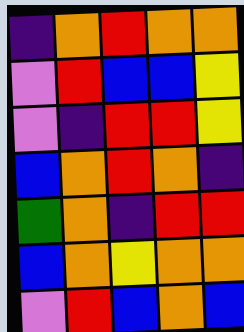[["indigo", "orange", "red", "orange", "orange"], ["violet", "red", "blue", "blue", "yellow"], ["violet", "indigo", "red", "red", "yellow"], ["blue", "orange", "red", "orange", "indigo"], ["green", "orange", "indigo", "red", "red"], ["blue", "orange", "yellow", "orange", "orange"], ["violet", "red", "blue", "orange", "blue"]]